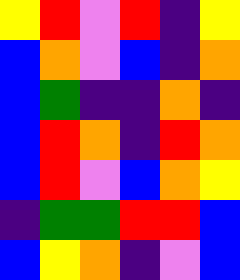[["yellow", "red", "violet", "red", "indigo", "yellow"], ["blue", "orange", "violet", "blue", "indigo", "orange"], ["blue", "green", "indigo", "indigo", "orange", "indigo"], ["blue", "red", "orange", "indigo", "red", "orange"], ["blue", "red", "violet", "blue", "orange", "yellow"], ["indigo", "green", "green", "red", "red", "blue"], ["blue", "yellow", "orange", "indigo", "violet", "blue"]]